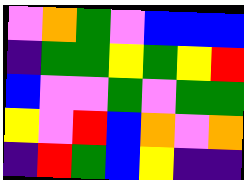[["violet", "orange", "green", "violet", "blue", "blue", "blue"], ["indigo", "green", "green", "yellow", "green", "yellow", "red"], ["blue", "violet", "violet", "green", "violet", "green", "green"], ["yellow", "violet", "red", "blue", "orange", "violet", "orange"], ["indigo", "red", "green", "blue", "yellow", "indigo", "indigo"]]